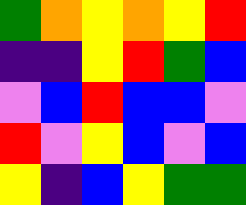[["green", "orange", "yellow", "orange", "yellow", "red"], ["indigo", "indigo", "yellow", "red", "green", "blue"], ["violet", "blue", "red", "blue", "blue", "violet"], ["red", "violet", "yellow", "blue", "violet", "blue"], ["yellow", "indigo", "blue", "yellow", "green", "green"]]